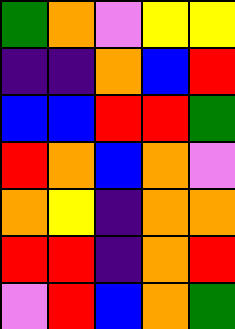[["green", "orange", "violet", "yellow", "yellow"], ["indigo", "indigo", "orange", "blue", "red"], ["blue", "blue", "red", "red", "green"], ["red", "orange", "blue", "orange", "violet"], ["orange", "yellow", "indigo", "orange", "orange"], ["red", "red", "indigo", "orange", "red"], ["violet", "red", "blue", "orange", "green"]]